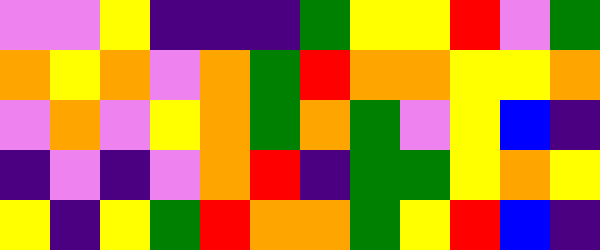[["violet", "violet", "yellow", "indigo", "indigo", "indigo", "green", "yellow", "yellow", "red", "violet", "green"], ["orange", "yellow", "orange", "violet", "orange", "green", "red", "orange", "orange", "yellow", "yellow", "orange"], ["violet", "orange", "violet", "yellow", "orange", "green", "orange", "green", "violet", "yellow", "blue", "indigo"], ["indigo", "violet", "indigo", "violet", "orange", "red", "indigo", "green", "green", "yellow", "orange", "yellow"], ["yellow", "indigo", "yellow", "green", "red", "orange", "orange", "green", "yellow", "red", "blue", "indigo"]]